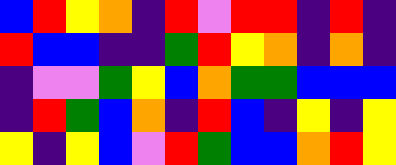[["blue", "red", "yellow", "orange", "indigo", "red", "violet", "red", "red", "indigo", "red", "indigo"], ["red", "blue", "blue", "indigo", "indigo", "green", "red", "yellow", "orange", "indigo", "orange", "indigo"], ["indigo", "violet", "violet", "green", "yellow", "blue", "orange", "green", "green", "blue", "blue", "blue"], ["indigo", "red", "green", "blue", "orange", "indigo", "red", "blue", "indigo", "yellow", "indigo", "yellow"], ["yellow", "indigo", "yellow", "blue", "violet", "red", "green", "blue", "blue", "orange", "red", "yellow"]]